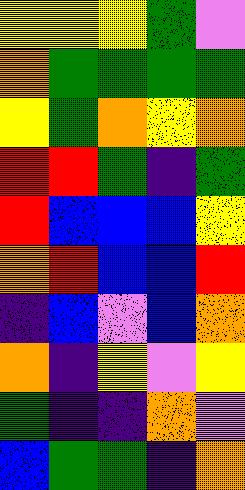[["yellow", "yellow", "yellow", "green", "violet"], ["orange", "green", "green", "green", "green"], ["yellow", "green", "orange", "yellow", "orange"], ["red", "red", "green", "indigo", "green"], ["red", "blue", "blue", "blue", "yellow"], ["orange", "red", "blue", "blue", "red"], ["indigo", "blue", "violet", "blue", "orange"], ["orange", "indigo", "yellow", "violet", "yellow"], ["green", "indigo", "indigo", "orange", "violet"], ["blue", "green", "green", "indigo", "orange"]]